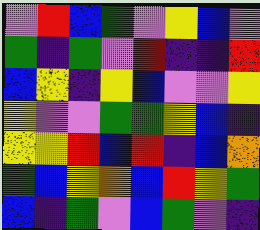[["violet", "red", "blue", "green", "violet", "yellow", "blue", "violet"], ["green", "indigo", "green", "violet", "red", "indigo", "indigo", "red"], ["blue", "yellow", "indigo", "yellow", "blue", "violet", "violet", "yellow"], ["yellow", "violet", "violet", "green", "green", "yellow", "blue", "indigo"], ["yellow", "yellow", "red", "blue", "red", "indigo", "blue", "orange"], ["green", "blue", "yellow", "orange", "blue", "red", "yellow", "green"], ["blue", "indigo", "green", "violet", "blue", "green", "violet", "indigo"]]